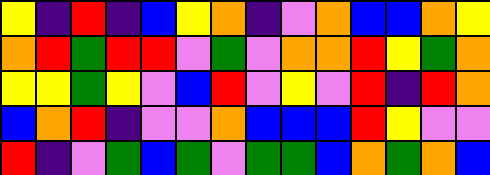[["yellow", "indigo", "red", "indigo", "blue", "yellow", "orange", "indigo", "violet", "orange", "blue", "blue", "orange", "yellow"], ["orange", "red", "green", "red", "red", "violet", "green", "violet", "orange", "orange", "red", "yellow", "green", "orange"], ["yellow", "yellow", "green", "yellow", "violet", "blue", "red", "violet", "yellow", "violet", "red", "indigo", "red", "orange"], ["blue", "orange", "red", "indigo", "violet", "violet", "orange", "blue", "blue", "blue", "red", "yellow", "violet", "violet"], ["red", "indigo", "violet", "green", "blue", "green", "violet", "green", "green", "blue", "orange", "green", "orange", "blue"]]